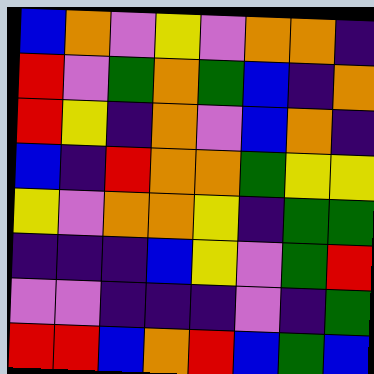[["blue", "orange", "violet", "yellow", "violet", "orange", "orange", "indigo"], ["red", "violet", "green", "orange", "green", "blue", "indigo", "orange"], ["red", "yellow", "indigo", "orange", "violet", "blue", "orange", "indigo"], ["blue", "indigo", "red", "orange", "orange", "green", "yellow", "yellow"], ["yellow", "violet", "orange", "orange", "yellow", "indigo", "green", "green"], ["indigo", "indigo", "indigo", "blue", "yellow", "violet", "green", "red"], ["violet", "violet", "indigo", "indigo", "indigo", "violet", "indigo", "green"], ["red", "red", "blue", "orange", "red", "blue", "green", "blue"]]